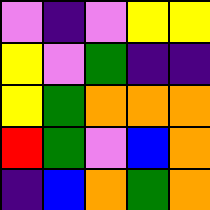[["violet", "indigo", "violet", "yellow", "yellow"], ["yellow", "violet", "green", "indigo", "indigo"], ["yellow", "green", "orange", "orange", "orange"], ["red", "green", "violet", "blue", "orange"], ["indigo", "blue", "orange", "green", "orange"]]